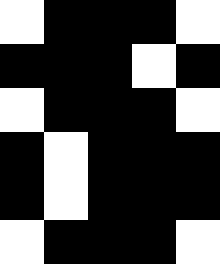[["white", "black", "black", "black", "white"], ["black", "black", "black", "white", "black"], ["white", "black", "black", "black", "white"], ["black", "white", "black", "black", "black"], ["black", "white", "black", "black", "black"], ["white", "black", "black", "black", "white"]]